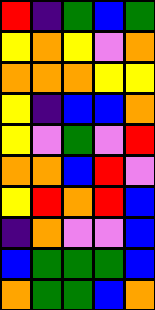[["red", "indigo", "green", "blue", "green"], ["yellow", "orange", "yellow", "violet", "orange"], ["orange", "orange", "orange", "yellow", "yellow"], ["yellow", "indigo", "blue", "blue", "orange"], ["yellow", "violet", "green", "violet", "red"], ["orange", "orange", "blue", "red", "violet"], ["yellow", "red", "orange", "red", "blue"], ["indigo", "orange", "violet", "violet", "blue"], ["blue", "green", "green", "green", "blue"], ["orange", "green", "green", "blue", "orange"]]